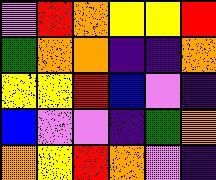[["violet", "red", "orange", "yellow", "yellow", "red"], ["green", "orange", "orange", "indigo", "indigo", "orange"], ["yellow", "yellow", "red", "blue", "violet", "indigo"], ["blue", "violet", "violet", "indigo", "green", "orange"], ["orange", "yellow", "red", "orange", "violet", "indigo"]]